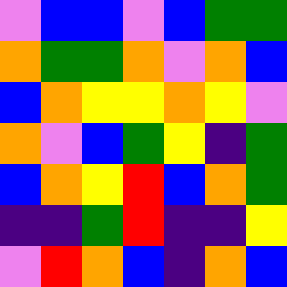[["violet", "blue", "blue", "violet", "blue", "green", "green"], ["orange", "green", "green", "orange", "violet", "orange", "blue"], ["blue", "orange", "yellow", "yellow", "orange", "yellow", "violet"], ["orange", "violet", "blue", "green", "yellow", "indigo", "green"], ["blue", "orange", "yellow", "red", "blue", "orange", "green"], ["indigo", "indigo", "green", "red", "indigo", "indigo", "yellow"], ["violet", "red", "orange", "blue", "indigo", "orange", "blue"]]